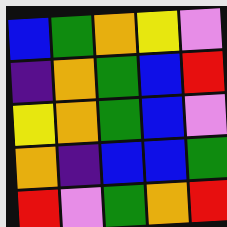[["blue", "green", "orange", "yellow", "violet"], ["indigo", "orange", "green", "blue", "red"], ["yellow", "orange", "green", "blue", "violet"], ["orange", "indigo", "blue", "blue", "green"], ["red", "violet", "green", "orange", "red"]]